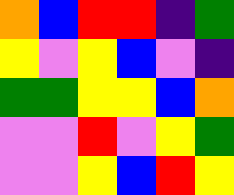[["orange", "blue", "red", "red", "indigo", "green"], ["yellow", "violet", "yellow", "blue", "violet", "indigo"], ["green", "green", "yellow", "yellow", "blue", "orange"], ["violet", "violet", "red", "violet", "yellow", "green"], ["violet", "violet", "yellow", "blue", "red", "yellow"]]